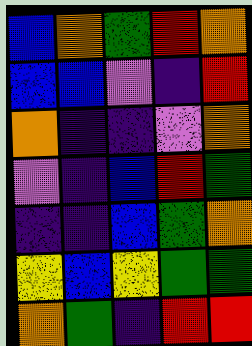[["blue", "orange", "green", "red", "orange"], ["blue", "blue", "violet", "indigo", "red"], ["orange", "indigo", "indigo", "violet", "orange"], ["violet", "indigo", "blue", "red", "green"], ["indigo", "indigo", "blue", "green", "orange"], ["yellow", "blue", "yellow", "green", "green"], ["orange", "green", "indigo", "red", "red"]]